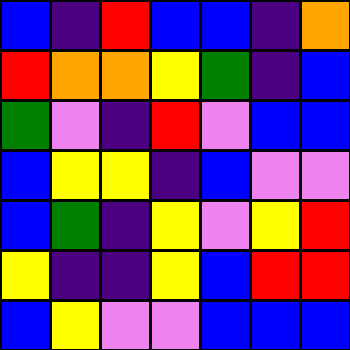[["blue", "indigo", "red", "blue", "blue", "indigo", "orange"], ["red", "orange", "orange", "yellow", "green", "indigo", "blue"], ["green", "violet", "indigo", "red", "violet", "blue", "blue"], ["blue", "yellow", "yellow", "indigo", "blue", "violet", "violet"], ["blue", "green", "indigo", "yellow", "violet", "yellow", "red"], ["yellow", "indigo", "indigo", "yellow", "blue", "red", "red"], ["blue", "yellow", "violet", "violet", "blue", "blue", "blue"]]